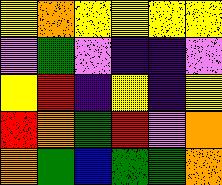[["yellow", "orange", "yellow", "yellow", "yellow", "yellow"], ["violet", "green", "violet", "indigo", "indigo", "violet"], ["yellow", "red", "indigo", "yellow", "indigo", "yellow"], ["red", "orange", "green", "red", "violet", "orange"], ["orange", "green", "blue", "green", "green", "orange"]]